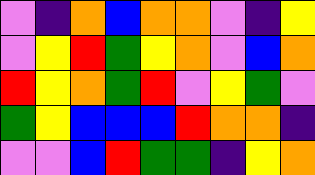[["violet", "indigo", "orange", "blue", "orange", "orange", "violet", "indigo", "yellow"], ["violet", "yellow", "red", "green", "yellow", "orange", "violet", "blue", "orange"], ["red", "yellow", "orange", "green", "red", "violet", "yellow", "green", "violet"], ["green", "yellow", "blue", "blue", "blue", "red", "orange", "orange", "indigo"], ["violet", "violet", "blue", "red", "green", "green", "indigo", "yellow", "orange"]]